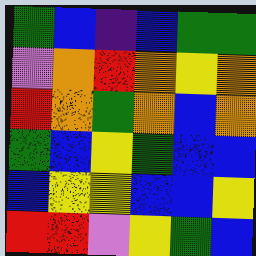[["green", "blue", "indigo", "blue", "green", "green"], ["violet", "orange", "red", "orange", "yellow", "orange"], ["red", "orange", "green", "orange", "blue", "orange"], ["green", "blue", "yellow", "green", "blue", "blue"], ["blue", "yellow", "yellow", "blue", "blue", "yellow"], ["red", "red", "violet", "yellow", "green", "blue"]]